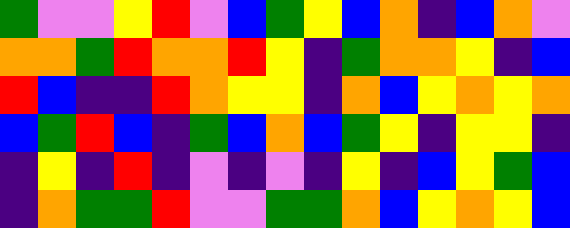[["green", "violet", "violet", "yellow", "red", "violet", "blue", "green", "yellow", "blue", "orange", "indigo", "blue", "orange", "violet"], ["orange", "orange", "green", "red", "orange", "orange", "red", "yellow", "indigo", "green", "orange", "orange", "yellow", "indigo", "blue"], ["red", "blue", "indigo", "indigo", "red", "orange", "yellow", "yellow", "indigo", "orange", "blue", "yellow", "orange", "yellow", "orange"], ["blue", "green", "red", "blue", "indigo", "green", "blue", "orange", "blue", "green", "yellow", "indigo", "yellow", "yellow", "indigo"], ["indigo", "yellow", "indigo", "red", "indigo", "violet", "indigo", "violet", "indigo", "yellow", "indigo", "blue", "yellow", "green", "blue"], ["indigo", "orange", "green", "green", "red", "violet", "violet", "green", "green", "orange", "blue", "yellow", "orange", "yellow", "blue"]]